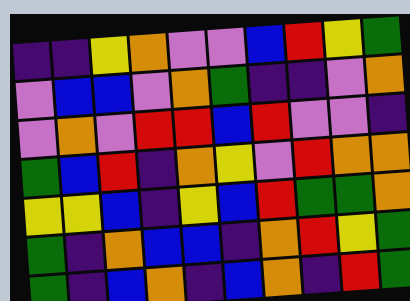[["indigo", "indigo", "yellow", "orange", "violet", "violet", "blue", "red", "yellow", "green"], ["violet", "blue", "blue", "violet", "orange", "green", "indigo", "indigo", "violet", "orange"], ["violet", "orange", "violet", "red", "red", "blue", "red", "violet", "violet", "indigo"], ["green", "blue", "red", "indigo", "orange", "yellow", "violet", "red", "orange", "orange"], ["yellow", "yellow", "blue", "indigo", "yellow", "blue", "red", "green", "green", "orange"], ["green", "indigo", "orange", "blue", "blue", "indigo", "orange", "red", "yellow", "green"], ["green", "indigo", "blue", "orange", "indigo", "blue", "orange", "indigo", "red", "green"]]